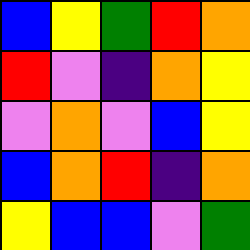[["blue", "yellow", "green", "red", "orange"], ["red", "violet", "indigo", "orange", "yellow"], ["violet", "orange", "violet", "blue", "yellow"], ["blue", "orange", "red", "indigo", "orange"], ["yellow", "blue", "blue", "violet", "green"]]